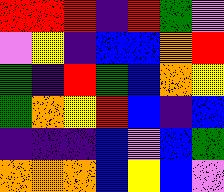[["red", "red", "red", "indigo", "red", "green", "violet"], ["violet", "yellow", "indigo", "blue", "blue", "orange", "red"], ["green", "indigo", "red", "green", "blue", "orange", "yellow"], ["green", "orange", "yellow", "red", "blue", "indigo", "blue"], ["indigo", "indigo", "indigo", "blue", "violet", "blue", "green"], ["orange", "orange", "orange", "blue", "yellow", "blue", "violet"]]